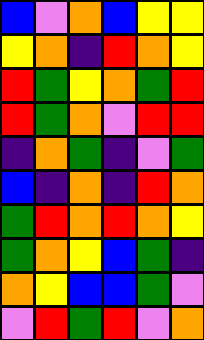[["blue", "violet", "orange", "blue", "yellow", "yellow"], ["yellow", "orange", "indigo", "red", "orange", "yellow"], ["red", "green", "yellow", "orange", "green", "red"], ["red", "green", "orange", "violet", "red", "red"], ["indigo", "orange", "green", "indigo", "violet", "green"], ["blue", "indigo", "orange", "indigo", "red", "orange"], ["green", "red", "orange", "red", "orange", "yellow"], ["green", "orange", "yellow", "blue", "green", "indigo"], ["orange", "yellow", "blue", "blue", "green", "violet"], ["violet", "red", "green", "red", "violet", "orange"]]